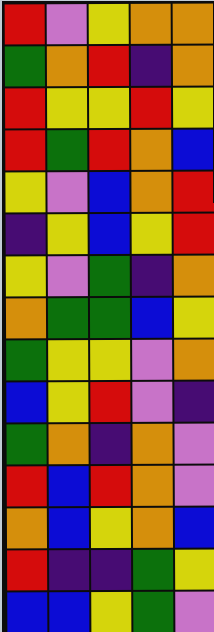[["red", "violet", "yellow", "orange", "orange"], ["green", "orange", "red", "indigo", "orange"], ["red", "yellow", "yellow", "red", "yellow"], ["red", "green", "red", "orange", "blue"], ["yellow", "violet", "blue", "orange", "red"], ["indigo", "yellow", "blue", "yellow", "red"], ["yellow", "violet", "green", "indigo", "orange"], ["orange", "green", "green", "blue", "yellow"], ["green", "yellow", "yellow", "violet", "orange"], ["blue", "yellow", "red", "violet", "indigo"], ["green", "orange", "indigo", "orange", "violet"], ["red", "blue", "red", "orange", "violet"], ["orange", "blue", "yellow", "orange", "blue"], ["red", "indigo", "indigo", "green", "yellow"], ["blue", "blue", "yellow", "green", "violet"]]